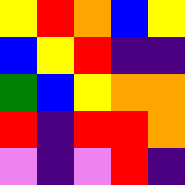[["yellow", "red", "orange", "blue", "yellow"], ["blue", "yellow", "red", "indigo", "indigo"], ["green", "blue", "yellow", "orange", "orange"], ["red", "indigo", "red", "red", "orange"], ["violet", "indigo", "violet", "red", "indigo"]]